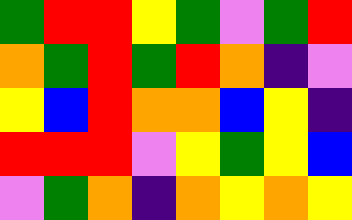[["green", "red", "red", "yellow", "green", "violet", "green", "red"], ["orange", "green", "red", "green", "red", "orange", "indigo", "violet"], ["yellow", "blue", "red", "orange", "orange", "blue", "yellow", "indigo"], ["red", "red", "red", "violet", "yellow", "green", "yellow", "blue"], ["violet", "green", "orange", "indigo", "orange", "yellow", "orange", "yellow"]]